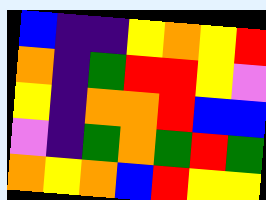[["blue", "indigo", "indigo", "yellow", "orange", "yellow", "red"], ["orange", "indigo", "green", "red", "red", "yellow", "violet"], ["yellow", "indigo", "orange", "orange", "red", "blue", "blue"], ["violet", "indigo", "green", "orange", "green", "red", "green"], ["orange", "yellow", "orange", "blue", "red", "yellow", "yellow"]]